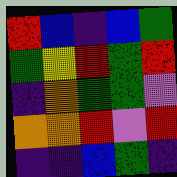[["red", "blue", "indigo", "blue", "green"], ["green", "yellow", "red", "green", "red"], ["indigo", "orange", "green", "green", "violet"], ["orange", "orange", "red", "violet", "red"], ["indigo", "indigo", "blue", "green", "indigo"]]